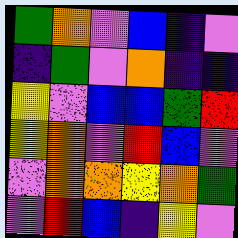[["green", "orange", "violet", "blue", "indigo", "violet"], ["indigo", "green", "violet", "orange", "indigo", "indigo"], ["yellow", "violet", "blue", "blue", "green", "red"], ["yellow", "orange", "violet", "red", "blue", "violet"], ["violet", "orange", "orange", "yellow", "orange", "green"], ["violet", "red", "blue", "indigo", "yellow", "violet"]]